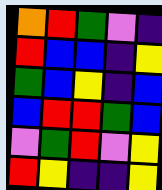[["orange", "red", "green", "violet", "indigo"], ["red", "blue", "blue", "indigo", "yellow"], ["green", "blue", "yellow", "indigo", "blue"], ["blue", "red", "red", "green", "blue"], ["violet", "green", "red", "violet", "yellow"], ["red", "yellow", "indigo", "indigo", "yellow"]]